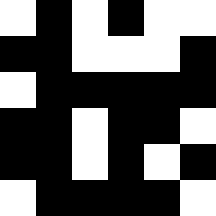[["white", "black", "white", "black", "white", "white"], ["black", "black", "white", "white", "white", "black"], ["white", "black", "black", "black", "black", "black"], ["black", "black", "white", "black", "black", "white"], ["black", "black", "white", "black", "white", "black"], ["white", "black", "black", "black", "black", "white"]]